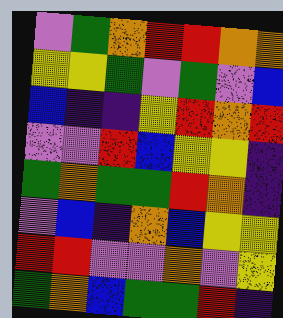[["violet", "green", "orange", "red", "red", "orange", "orange"], ["yellow", "yellow", "green", "violet", "green", "violet", "blue"], ["blue", "indigo", "indigo", "yellow", "red", "orange", "red"], ["violet", "violet", "red", "blue", "yellow", "yellow", "indigo"], ["green", "orange", "green", "green", "red", "orange", "indigo"], ["violet", "blue", "indigo", "orange", "blue", "yellow", "yellow"], ["red", "red", "violet", "violet", "orange", "violet", "yellow"], ["green", "orange", "blue", "green", "green", "red", "indigo"]]